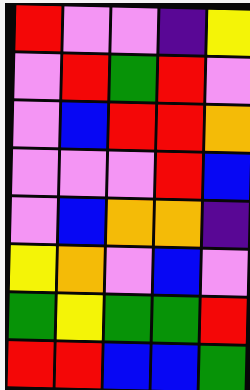[["red", "violet", "violet", "indigo", "yellow"], ["violet", "red", "green", "red", "violet"], ["violet", "blue", "red", "red", "orange"], ["violet", "violet", "violet", "red", "blue"], ["violet", "blue", "orange", "orange", "indigo"], ["yellow", "orange", "violet", "blue", "violet"], ["green", "yellow", "green", "green", "red"], ["red", "red", "blue", "blue", "green"]]